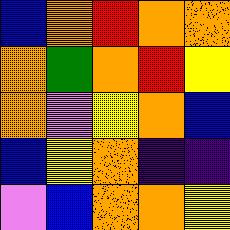[["blue", "orange", "red", "orange", "orange"], ["orange", "green", "orange", "red", "yellow"], ["orange", "violet", "yellow", "orange", "blue"], ["blue", "yellow", "orange", "indigo", "indigo"], ["violet", "blue", "orange", "orange", "yellow"]]